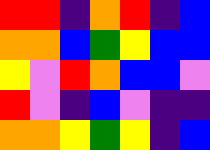[["red", "red", "indigo", "orange", "red", "indigo", "blue"], ["orange", "orange", "blue", "green", "yellow", "blue", "blue"], ["yellow", "violet", "red", "orange", "blue", "blue", "violet"], ["red", "violet", "indigo", "blue", "violet", "indigo", "indigo"], ["orange", "orange", "yellow", "green", "yellow", "indigo", "blue"]]